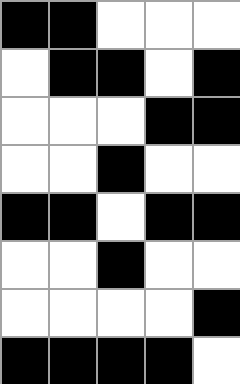[["black", "black", "white", "white", "white"], ["white", "black", "black", "white", "black"], ["white", "white", "white", "black", "black"], ["white", "white", "black", "white", "white"], ["black", "black", "white", "black", "black"], ["white", "white", "black", "white", "white"], ["white", "white", "white", "white", "black"], ["black", "black", "black", "black", "white"]]